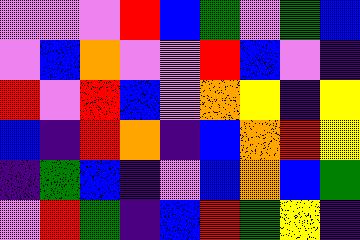[["violet", "violet", "violet", "red", "blue", "green", "violet", "green", "blue"], ["violet", "blue", "orange", "violet", "violet", "red", "blue", "violet", "indigo"], ["red", "violet", "red", "blue", "violet", "orange", "yellow", "indigo", "yellow"], ["blue", "indigo", "red", "orange", "indigo", "blue", "orange", "red", "yellow"], ["indigo", "green", "blue", "indigo", "violet", "blue", "orange", "blue", "green"], ["violet", "red", "green", "indigo", "blue", "red", "green", "yellow", "indigo"]]